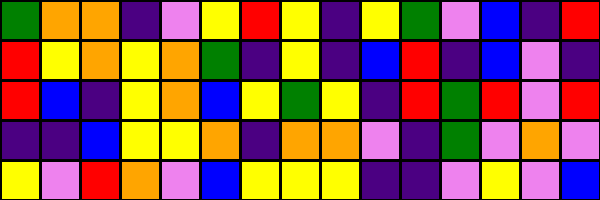[["green", "orange", "orange", "indigo", "violet", "yellow", "red", "yellow", "indigo", "yellow", "green", "violet", "blue", "indigo", "red"], ["red", "yellow", "orange", "yellow", "orange", "green", "indigo", "yellow", "indigo", "blue", "red", "indigo", "blue", "violet", "indigo"], ["red", "blue", "indigo", "yellow", "orange", "blue", "yellow", "green", "yellow", "indigo", "red", "green", "red", "violet", "red"], ["indigo", "indigo", "blue", "yellow", "yellow", "orange", "indigo", "orange", "orange", "violet", "indigo", "green", "violet", "orange", "violet"], ["yellow", "violet", "red", "orange", "violet", "blue", "yellow", "yellow", "yellow", "indigo", "indigo", "violet", "yellow", "violet", "blue"]]